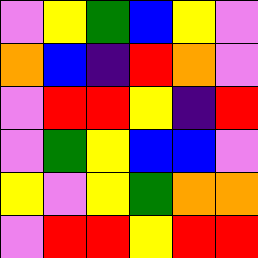[["violet", "yellow", "green", "blue", "yellow", "violet"], ["orange", "blue", "indigo", "red", "orange", "violet"], ["violet", "red", "red", "yellow", "indigo", "red"], ["violet", "green", "yellow", "blue", "blue", "violet"], ["yellow", "violet", "yellow", "green", "orange", "orange"], ["violet", "red", "red", "yellow", "red", "red"]]